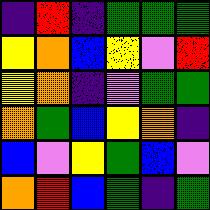[["indigo", "red", "indigo", "green", "green", "green"], ["yellow", "orange", "blue", "yellow", "violet", "red"], ["yellow", "orange", "indigo", "violet", "green", "green"], ["orange", "green", "blue", "yellow", "orange", "indigo"], ["blue", "violet", "yellow", "green", "blue", "violet"], ["orange", "red", "blue", "green", "indigo", "green"]]